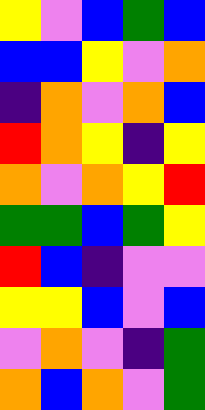[["yellow", "violet", "blue", "green", "blue"], ["blue", "blue", "yellow", "violet", "orange"], ["indigo", "orange", "violet", "orange", "blue"], ["red", "orange", "yellow", "indigo", "yellow"], ["orange", "violet", "orange", "yellow", "red"], ["green", "green", "blue", "green", "yellow"], ["red", "blue", "indigo", "violet", "violet"], ["yellow", "yellow", "blue", "violet", "blue"], ["violet", "orange", "violet", "indigo", "green"], ["orange", "blue", "orange", "violet", "green"]]